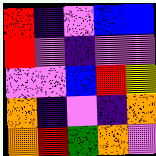[["red", "indigo", "violet", "blue", "blue"], ["red", "violet", "indigo", "violet", "violet"], ["violet", "violet", "blue", "red", "yellow"], ["orange", "indigo", "violet", "indigo", "orange"], ["orange", "red", "green", "orange", "violet"]]